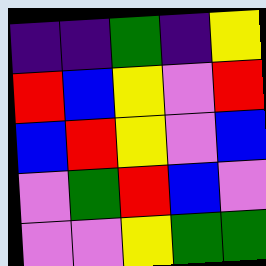[["indigo", "indigo", "green", "indigo", "yellow"], ["red", "blue", "yellow", "violet", "red"], ["blue", "red", "yellow", "violet", "blue"], ["violet", "green", "red", "blue", "violet"], ["violet", "violet", "yellow", "green", "green"]]